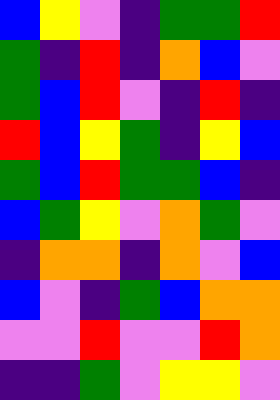[["blue", "yellow", "violet", "indigo", "green", "green", "red"], ["green", "indigo", "red", "indigo", "orange", "blue", "violet"], ["green", "blue", "red", "violet", "indigo", "red", "indigo"], ["red", "blue", "yellow", "green", "indigo", "yellow", "blue"], ["green", "blue", "red", "green", "green", "blue", "indigo"], ["blue", "green", "yellow", "violet", "orange", "green", "violet"], ["indigo", "orange", "orange", "indigo", "orange", "violet", "blue"], ["blue", "violet", "indigo", "green", "blue", "orange", "orange"], ["violet", "violet", "red", "violet", "violet", "red", "orange"], ["indigo", "indigo", "green", "violet", "yellow", "yellow", "violet"]]